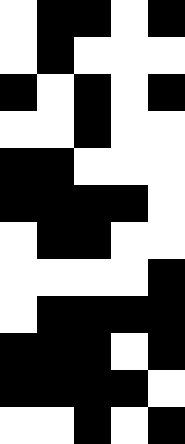[["white", "black", "black", "white", "black"], ["white", "black", "white", "white", "white"], ["black", "white", "black", "white", "black"], ["white", "white", "black", "white", "white"], ["black", "black", "white", "white", "white"], ["black", "black", "black", "black", "white"], ["white", "black", "black", "white", "white"], ["white", "white", "white", "white", "black"], ["white", "black", "black", "black", "black"], ["black", "black", "black", "white", "black"], ["black", "black", "black", "black", "white"], ["white", "white", "black", "white", "black"]]